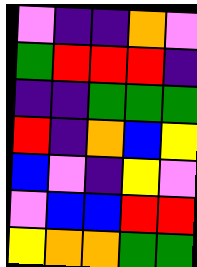[["violet", "indigo", "indigo", "orange", "violet"], ["green", "red", "red", "red", "indigo"], ["indigo", "indigo", "green", "green", "green"], ["red", "indigo", "orange", "blue", "yellow"], ["blue", "violet", "indigo", "yellow", "violet"], ["violet", "blue", "blue", "red", "red"], ["yellow", "orange", "orange", "green", "green"]]